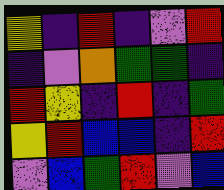[["yellow", "indigo", "red", "indigo", "violet", "red"], ["indigo", "violet", "orange", "green", "green", "indigo"], ["red", "yellow", "indigo", "red", "indigo", "green"], ["yellow", "red", "blue", "blue", "indigo", "red"], ["violet", "blue", "green", "red", "violet", "blue"]]